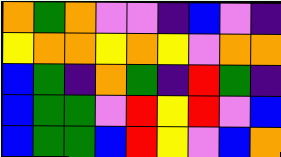[["orange", "green", "orange", "violet", "violet", "indigo", "blue", "violet", "indigo"], ["yellow", "orange", "orange", "yellow", "orange", "yellow", "violet", "orange", "orange"], ["blue", "green", "indigo", "orange", "green", "indigo", "red", "green", "indigo"], ["blue", "green", "green", "violet", "red", "yellow", "red", "violet", "blue"], ["blue", "green", "green", "blue", "red", "yellow", "violet", "blue", "orange"]]